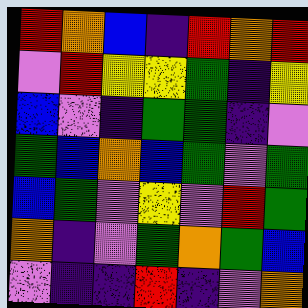[["red", "orange", "blue", "indigo", "red", "orange", "red"], ["violet", "red", "yellow", "yellow", "green", "indigo", "yellow"], ["blue", "violet", "indigo", "green", "green", "indigo", "violet"], ["green", "blue", "orange", "blue", "green", "violet", "green"], ["blue", "green", "violet", "yellow", "violet", "red", "green"], ["orange", "indigo", "violet", "green", "orange", "green", "blue"], ["violet", "indigo", "indigo", "red", "indigo", "violet", "orange"]]